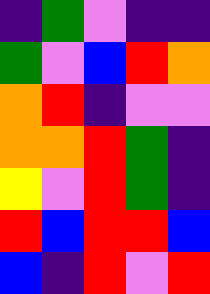[["indigo", "green", "violet", "indigo", "indigo"], ["green", "violet", "blue", "red", "orange"], ["orange", "red", "indigo", "violet", "violet"], ["orange", "orange", "red", "green", "indigo"], ["yellow", "violet", "red", "green", "indigo"], ["red", "blue", "red", "red", "blue"], ["blue", "indigo", "red", "violet", "red"]]